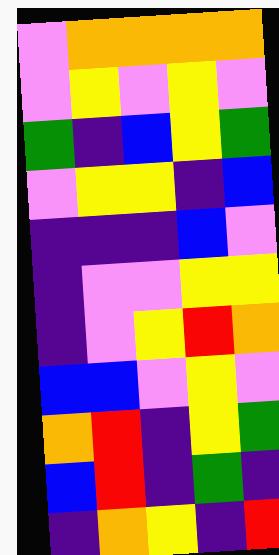[["violet", "orange", "orange", "orange", "orange"], ["violet", "yellow", "violet", "yellow", "violet"], ["green", "indigo", "blue", "yellow", "green"], ["violet", "yellow", "yellow", "indigo", "blue"], ["indigo", "indigo", "indigo", "blue", "violet"], ["indigo", "violet", "violet", "yellow", "yellow"], ["indigo", "violet", "yellow", "red", "orange"], ["blue", "blue", "violet", "yellow", "violet"], ["orange", "red", "indigo", "yellow", "green"], ["blue", "red", "indigo", "green", "indigo"], ["indigo", "orange", "yellow", "indigo", "red"]]